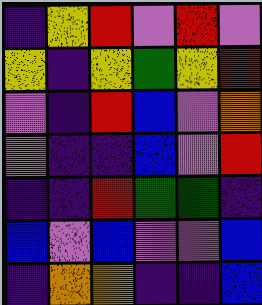[["indigo", "yellow", "red", "violet", "red", "violet"], ["yellow", "indigo", "yellow", "green", "yellow", "red"], ["violet", "indigo", "red", "blue", "violet", "orange"], ["violet", "indigo", "indigo", "blue", "violet", "red"], ["indigo", "indigo", "red", "green", "green", "indigo"], ["blue", "violet", "blue", "violet", "violet", "blue"], ["indigo", "orange", "orange", "indigo", "indigo", "blue"]]